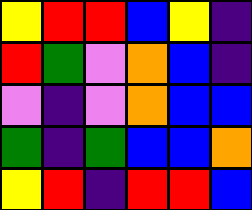[["yellow", "red", "red", "blue", "yellow", "indigo"], ["red", "green", "violet", "orange", "blue", "indigo"], ["violet", "indigo", "violet", "orange", "blue", "blue"], ["green", "indigo", "green", "blue", "blue", "orange"], ["yellow", "red", "indigo", "red", "red", "blue"]]